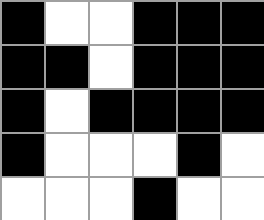[["black", "white", "white", "black", "black", "black"], ["black", "black", "white", "black", "black", "black"], ["black", "white", "black", "black", "black", "black"], ["black", "white", "white", "white", "black", "white"], ["white", "white", "white", "black", "white", "white"]]